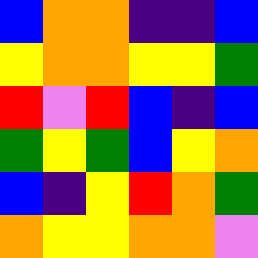[["blue", "orange", "orange", "indigo", "indigo", "blue"], ["yellow", "orange", "orange", "yellow", "yellow", "green"], ["red", "violet", "red", "blue", "indigo", "blue"], ["green", "yellow", "green", "blue", "yellow", "orange"], ["blue", "indigo", "yellow", "red", "orange", "green"], ["orange", "yellow", "yellow", "orange", "orange", "violet"]]